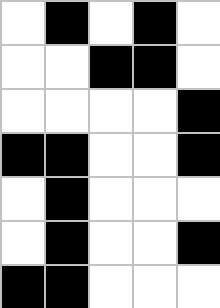[["white", "black", "white", "black", "white"], ["white", "white", "black", "black", "white"], ["white", "white", "white", "white", "black"], ["black", "black", "white", "white", "black"], ["white", "black", "white", "white", "white"], ["white", "black", "white", "white", "black"], ["black", "black", "white", "white", "white"]]